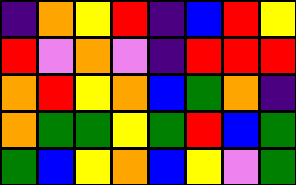[["indigo", "orange", "yellow", "red", "indigo", "blue", "red", "yellow"], ["red", "violet", "orange", "violet", "indigo", "red", "red", "red"], ["orange", "red", "yellow", "orange", "blue", "green", "orange", "indigo"], ["orange", "green", "green", "yellow", "green", "red", "blue", "green"], ["green", "blue", "yellow", "orange", "blue", "yellow", "violet", "green"]]